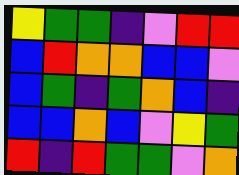[["yellow", "green", "green", "indigo", "violet", "red", "red"], ["blue", "red", "orange", "orange", "blue", "blue", "violet"], ["blue", "green", "indigo", "green", "orange", "blue", "indigo"], ["blue", "blue", "orange", "blue", "violet", "yellow", "green"], ["red", "indigo", "red", "green", "green", "violet", "orange"]]